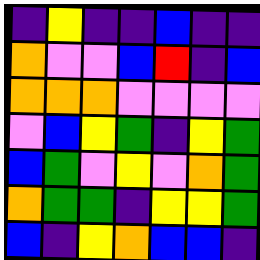[["indigo", "yellow", "indigo", "indigo", "blue", "indigo", "indigo"], ["orange", "violet", "violet", "blue", "red", "indigo", "blue"], ["orange", "orange", "orange", "violet", "violet", "violet", "violet"], ["violet", "blue", "yellow", "green", "indigo", "yellow", "green"], ["blue", "green", "violet", "yellow", "violet", "orange", "green"], ["orange", "green", "green", "indigo", "yellow", "yellow", "green"], ["blue", "indigo", "yellow", "orange", "blue", "blue", "indigo"]]